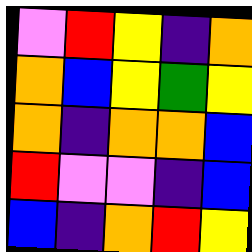[["violet", "red", "yellow", "indigo", "orange"], ["orange", "blue", "yellow", "green", "yellow"], ["orange", "indigo", "orange", "orange", "blue"], ["red", "violet", "violet", "indigo", "blue"], ["blue", "indigo", "orange", "red", "yellow"]]